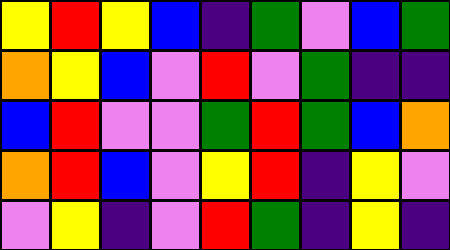[["yellow", "red", "yellow", "blue", "indigo", "green", "violet", "blue", "green"], ["orange", "yellow", "blue", "violet", "red", "violet", "green", "indigo", "indigo"], ["blue", "red", "violet", "violet", "green", "red", "green", "blue", "orange"], ["orange", "red", "blue", "violet", "yellow", "red", "indigo", "yellow", "violet"], ["violet", "yellow", "indigo", "violet", "red", "green", "indigo", "yellow", "indigo"]]